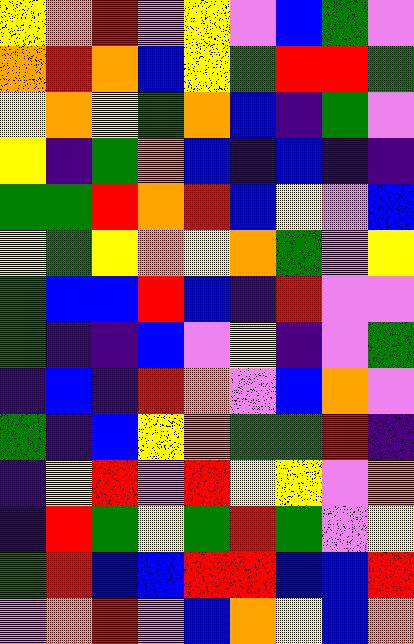[["yellow", "orange", "red", "violet", "yellow", "violet", "blue", "green", "violet"], ["orange", "red", "orange", "blue", "yellow", "green", "red", "red", "green"], ["yellow", "orange", "yellow", "green", "orange", "blue", "indigo", "green", "violet"], ["yellow", "indigo", "green", "orange", "blue", "indigo", "blue", "indigo", "indigo"], ["green", "green", "red", "orange", "red", "blue", "yellow", "violet", "blue"], ["yellow", "green", "yellow", "orange", "yellow", "orange", "green", "violet", "yellow"], ["green", "blue", "blue", "red", "blue", "indigo", "red", "violet", "violet"], ["green", "indigo", "indigo", "blue", "violet", "yellow", "indigo", "violet", "green"], ["indigo", "blue", "indigo", "red", "orange", "violet", "blue", "orange", "violet"], ["green", "indigo", "blue", "yellow", "orange", "green", "green", "red", "indigo"], ["indigo", "yellow", "red", "violet", "red", "yellow", "yellow", "violet", "orange"], ["indigo", "red", "green", "yellow", "green", "red", "green", "violet", "yellow"], ["green", "red", "blue", "blue", "red", "red", "blue", "blue", "red"], ["violet", "orange", "red", "violet", "blue", "orange", "yellow", "blue", "orange"]]